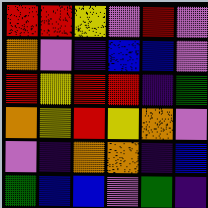[["red", "red", "yellow", "violet", "red", "violet"], ["orange", "violet", "indigo", "blue", "blue", "violet"], ["red", "yellow", "red", "red", "indigo", "green"], ["orange", "yellow", "red", "yellow", "orange", "violet"], ["violet", "indigo", "orange", "orange", "indigo", "blue"], ["green", "blue", "blue", "violet", "green", "indigo"]]